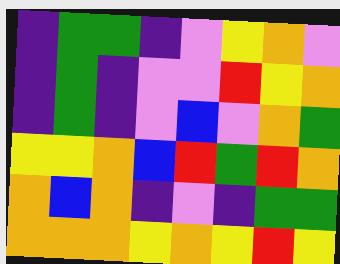[["indigo", "green", "green", "indigo", "violet", "yellow", "orange", "violet"], ["indigo", "green", "indigo", "violet", "violet", "red", "yellow", "orange"], ["indigo", "green", "indigo", "violet", "blue", "violet", "orange", "green"], ["yellow", "yellow", "orange", "blue", "red", "green", "red", "orange"], ["orange", "blue", "orange", "indigo", "violet", "indigo", "green", "green"], ["orange", "orange", "orange", "yellow", "orange", "yellow", "red", "yellow"]]